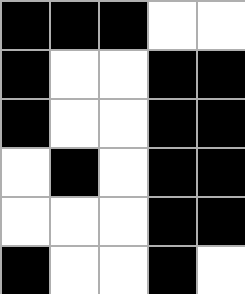[["black", "black", "black", "white", "white"], ["black", "white", "white", "black", "black"], ["black", "white", "white", "black", "black"], ["white", "black", "white", "black", "black"], ["white", "white", "white", "black", "black"], ["black", "white", "white", "black", "white"]]